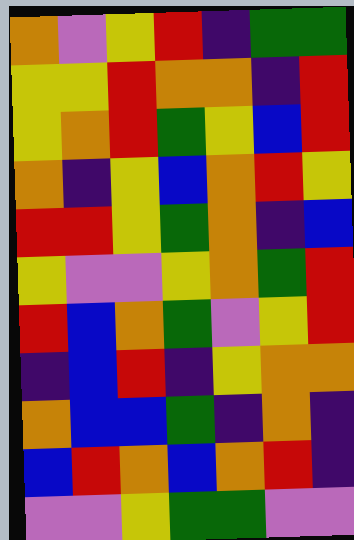[["orange", "violet", "yellow", "red", "indigo", "green", "green"], ["yellow", "yellow", "red", "orange", "orange", "indigo", "red"], ["yellow", "orange", "red", "green", "yellow", "blue", "red"], ["orange", "indigo", "yellow", "blue", "orange", "red", "yellow"], ["red", "red", "yellow", "green", "orange", "indigo", "blue"], ["yellow", "violet", "violet", "yellow", "orange", "green", "red"], ["red", "blue", "orange", "green", "violet", "yellow", "red"], ["indigo", "blue", "red", "indigo", "yellow", "orange", "orange"], ["orange", "blue", "blue", "green", "indigo", "orange", "indigo"], ["blue", "red", "orange", "blue", "orange", "red", "indigo"], ["violet", "violet", "yellow", "green", "green", "violet", "violet"]]